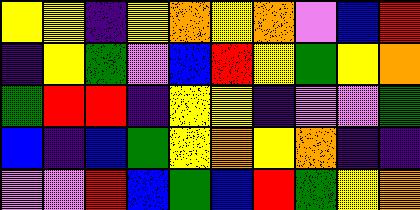[["yellow", "yellow", "indigo", "yellow", "orange", "yellow", "orange", "violet", "blue", "red"], ["indigo", "yellow", "green", "violet", "blue", "red", "yellow", "green", "yellow", "orange"], ["green", "red", "red", "indigo", "yellow", "yellow", "indigo", "violet", "violet", "green"], ["blue", "indigo", "blue", "green", "yellow", "orange", "yellow", "orange", "indigo", "indigo"], ["violet", "violet", "red", "blue", "green", "blue", "red", "green", "yellow", "orange"]]